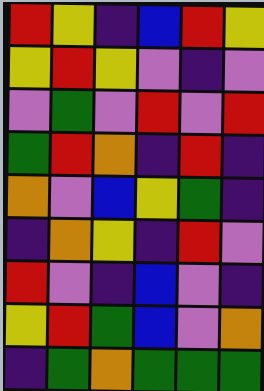[["red", "yellow", "indigo", "blue", "red", "yellow"], ["yellow", "red", "yellow", "violet", "indigo", "violet"], ["violet", "green", "violet", "red", "violet", "red"], ["green", "red", "orange", "indigo", "red", "indigo"], ["orange", "violet", "blue", "yellow", "green", "indigo"], ["indigo", "orange", "yellow", "indigo", "red", "violet"], ["red", "violet", "indigo", "blue", "violet", "indigo"], ["yellow", "red", "green", "blue", "violet", "orange"], ["indigo", "green", "orange", "green", "green", "green"]]